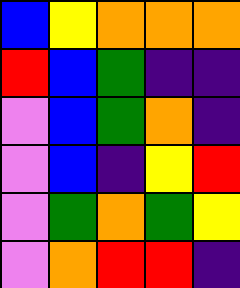[["blue", "yellow", "orange", "orange", "orange"], ["red", "blue", "green", "indigo", "indigo"], ["violet", "blue", "green", "orange", "indigo"], ["violet", "blue", "indigo", "yellow", "red"], ["violet", "green", "orange", "green", "yellow"], ["violet", "orange", "red", "red", "indigo"]]